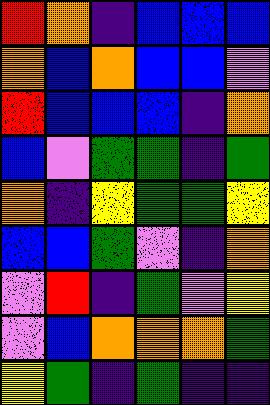[["red", "orange", "indigo", "blue", "blue", "blue"], ["orange", "blue", "orange", "blue", "blue", "violet"], ["red", "blue", "blue", "blue", "indigo", "orange"], ["blue", "violet", "green", "green", "indigo", "green"], ["orange", "indigo", "yellow", "green", "green", "yellow"], ["blue", "blue", "green", "violet", "indigo", "orange"], ["violet", "red", "indigo", "green", "violet", "yellow"], ["violet", "blue", "orange", "orange", "orange", "green"], ["yellow", "green", "indigo", "green", "indigo", "indigo"]]